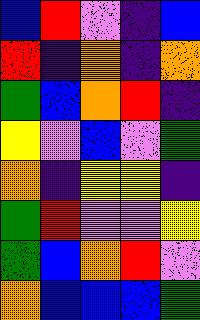[["blue", "red", "violet", "indigo", "blue"], ["red", "indigo", "orange", "indigo", "orange"], ["green", "blue", "orange", "red", "indigo"], ["yellow", "violet", "blue", "violet", "green"], ["orange", "indigo", "yellow", "yellow", "indigo"], ["green", "red", "violet", "violet", "yellow"], ["green", "blue", "orange", "red", "violet"], ["orange", "blue", "blue", "blue", "green"]]